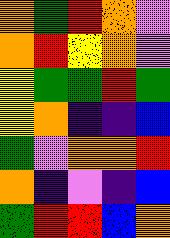[["orange", "green", "red", "orange", "violet"], ["orange", "red", "yellow", "orange", "violet"], ["yellow", "green", "green", "red", "green"], ["yellow", "orange", "indigo", "indigo", "blue"], ["green", "violet", "orange", "orange", "red"], ["orange", "indigo", "violet", "indigo", "blue"], ["green", "red", "red", "blue", "orange"]]